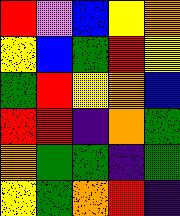[["red", "violet", "blue", "yellow", "orange"], ["yellow", "blue", "green", "red", "yellow"], ["green", "red", "yellow", "orange", "blue"], ["red", "red", "indigo", "orange", "green"], ["orange", "green", "green", "indigo", "green"], ["yellow", "green", "orange", "red", "indigo"]]